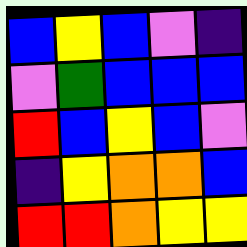[["blue", "yellow", "blue", "violet", "indigo"], ["violet", "green", "blue", "blue", "blue"], ["red", "blue", "yellow", "blue", "violet"], ["indigo", "yellow", "orange", "orange", "blue"], ["red", "red", "orange", "yellow", "yellow"]]